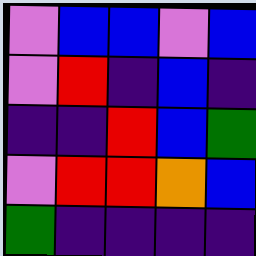[["violet", "blue", "blue", "violet", "blue"], ["violet", "red", "indigo", "blue", "indigo"], ["indigo", "indigo", "red", "blue", "green"], ["violet", "red", "red", "orange", "blue"], ["green", "indigo", "indigo", "indigo", "indigo"]]